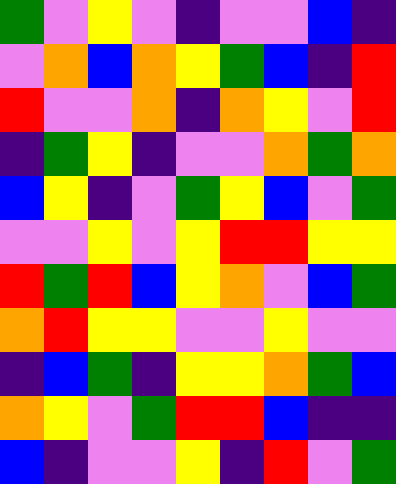[["green", "violet", "yellow", "violet", "indigo", "violet", "violet", "blue", "indigo"], ["violet", "orange", "blue", "orange", "yellow", "green", "blue", "indigo", "red"], ["red", "violet", "violet", "orange", "indigo", "orange", "yellow", "violet", "red"], ["indigo", "green", "yellow", "indigo", "violet", "violet", "orange", "green", "orange"], ["blue", "yellow", "indigo", "violet", "green", "yellow", "blue", "violet", "green"], ["violet", "violet", "yellow", "violet", "yellow", "red", "red", "yellow", "yellow"], ["red", "green", "red", "blue", "yellow", "orange", "violet", "blue", "green"], ["orange", "red", "yellow", "yellow", "violet", "violet", "yellow", "violet", "violet"], ["indigo", "blue", "green", "indigo", "yellow", "yellow", "orange", "green", "blue"], ["orange", "yellow", "violet", "green", "red", "red", "blue", "indigo", "indigo"], ["blue", "indigo", "violet", "violet", "yellow", "indigo", "red", "violet", "green"]]